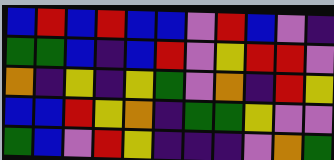[["blue", "red", "blue", "red", "blue", "blue", "violet", "red", "blue", "violet", "indigo"], ["green", "green", "blue", "indigo", "blue", "red", "violet", "yellow", "red", "red", "violet"], ["orange", "indigo", "yellow", "indigo", "yellow", "green", "violet", "orange", "indigo", "red", "yellow"], ["blue", "blue", "red", "yellow", "orange", "indigo", "green", "green", "yellow", "violet", "violet"], ["green", "blue", "violet", "red", "yellow", "indigo", "indigo", "indigo", "violet", "orange", "green"]]